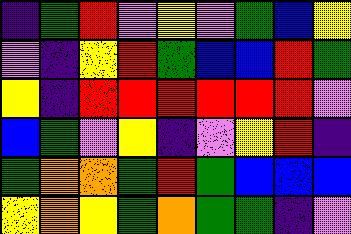[["indigo", "green", "red", "violet", "yellow", "violet", "green", "blue", "yellow"], ["violet", "indigo", "yellow", "red", "green", "blue", "blue", "red", "green"], ["yellow", "indigo", "red", "red", "red", "red", "red", "red", "violet"], ["blue", "green", "violet", "yellow", "indigo", "violet", "yellow", "red", "indigo"], ["green", "orange", "orange", "green", "red", "green", "blue", "blue", "blue"], ["yellow", "orange", "yellow", "green", "orange", "green", "green", "indigo", "violet"]]